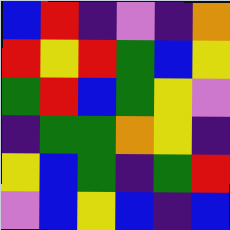[["blue", "red", "indigo", "violet", "indigo", "orange"], ["red", "yellow", "red", "green", "blue", "yellow"], ["green", "red", "blue", "green", "yellow", "violet"], ["indigo", "green", "green", "orange", "yellow", "indigo"], ["yellow", "blue", "green", "indigo", "green", "red"], ["violet", "blue", "yellow", "blue", "indigo", "blue"]]